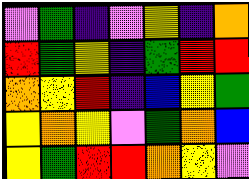[["violet", "green", "indigo", "violet", "yellow", "indigo", "orange"], ["red", "green", "yellow", "indigo", "green", "red", "red"], ["orange", "yellow", "red", "indigo", "blue", "yellow", "green"], ["yellow", "orange", "yellow", "violet", "green", "orange", "blue"], ["yellow", "green", "red", "red", "orange", "yellow", "violet"]]